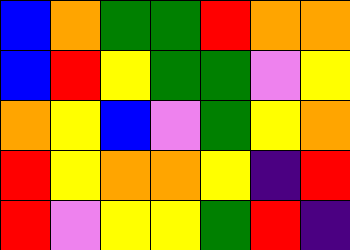[["blue", "orange", "green", "green", "red", "orange", "orange"], ["blue", "red", "yellow", "green", "green", "violet", "yellow"], ["orange", "yellow", "blue", "violet", "green", "yellow", "orange"], ["red", "yellow", "orange", "orange", "yellow", "indigo", "red"], ["red", "violet", "yellow", "yellow", "green", "red", "indigo"]]